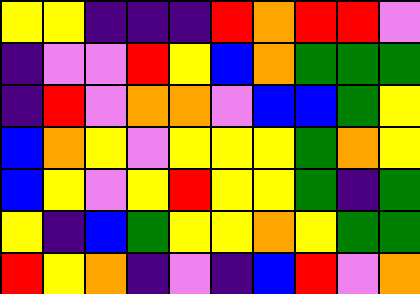[["yellow", "yellow", "indigo", "indigo", "indigo", "red", "orange", "red", "red", "violet"], ["indigo", "violet", "violet", "red", "yellow", "blue", "orange", "green", "green", "green"], ["indigo", "red", "violet", "orange", "orange", "violet", "blue", "blue", "green", "yellow"], ["blue", "orange", "yellow", "violet", "yellow", "yellow", "yellow", "green", "orange", "yellow"], ["blue", "yellow", "violet", "yellow", "red", "yellow", "yellow", "green", "indigo", "green"], ["yellow", "indigo", "blue", "green", "yellow", "yellow", "orange", "yellow", "green", "green"], ["red", "yellow", "orange", "indigo", "violet", "indigo", "blue", "red", "violet", "orange"]]